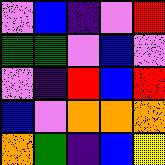[["violet", "blue", "indigo", "violet", "red"], ["green", "green", "violet", "blue", "violet"], ["violet", "indigo", "red", "blue", "red"], ["blue", "violet", "orange", "orange", "orange"], ["orange", "green", "indigo", "blue", "yellow"]]